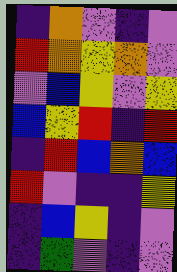[["indigo", "orange", "violet", "indigo", "violet"], ["red", "orange", "yellow", "orange", "violet"], ["violet", "blue", "yellow", "violet", "yellow"], ["blue", "yellow", "red", "indigo", "red"], ["indigo", "red", "blue", "orange", "blue"], ["red", "violet", "indigo", "indigo", "yellow"], ["indigo", "blue", "yellow", "indigo", "violet"], ["indigo", "green", "violet", "indigo", "violet"]]